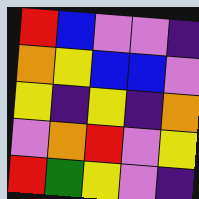[["red", "blue", "violet", "violet", "indigo"], ["orange", "yellow", "blue", "blue", "violet"], ["yellow", "indigo", "yellow", "indigo", "orange"], ["violet", "orange", "red", "violet", "yellow"], ["red", "green", "yellow", "violet", "indigo"]]